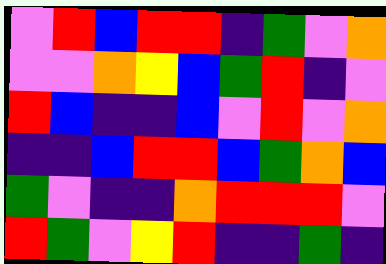[["violet", "red", "blue", "red", "red", "indigo", "green", "violet", "orange"], ["violet", "violet", "orange", "yellow", "blue", "green", "red", "indigo", "violet"], ["red", "blue", "indigo", "indigo", "blue", "violet", "red", "violet", "orange"], ["indigo", "indigo", "blue", "red", "red", "blue", "green", "orange", "blue"], ["green", "violet", "indigo", "indigo", "orange", "red", "red", "red", "violet"], ["red", "green", "violet", "yellow", "red", "indigo", "indigo", "green", "indigo"]]